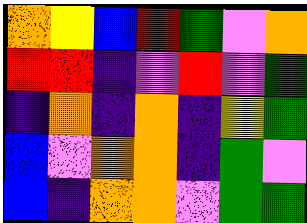[["orange", "yellow", "blue", "red", "green", "violet", "orange"], ["red", "red", "indigo", "violet", "red", "violet", "green"], ["indigo", "orange", "indigo", "orange", "indigo", "yellow", "green"], ["blue", "violet", "orange", "orange", "indigo", "green", "violet"], ["blue", "indigo", "orange", "orange", "violet", "green", "green"]]